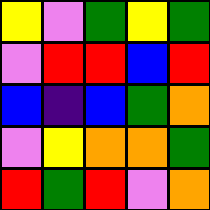[["yellow", "violet", "green", "yellow", "green"], ["violet", "red", "red", "blue", "red"], ["blue", "indigo", "blue", "green", "orange"], ["violet", "yellow", "orange", "orange", "green"], ["red", "green", "red", "violet", "orange"]]